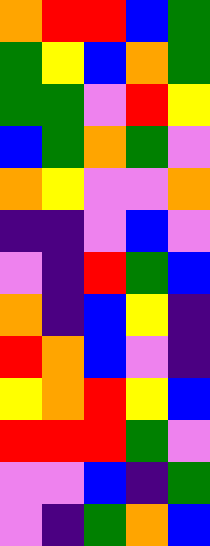[["orange", "red", "red", "blue", "green"], ["green", "yellow", "blue", "orange", "green"], ["green", "green", "violet", "red", "yellow"], ["blue", "green", "orange", "green", "violet"], ["orange", "yellow", "violet", "violet", "orange"], ["indigo", "indigo", "violet", "blue", "violet"], ["violet", "indigo", "red", "green", "blue"], ["orange", "indigo", "blue", "yellow", "indigo"], ["red", "orange", "blue", "violet", "indigo"], ["yellow", "orange", "red", "yellow", "blue"], ["red", "red", "red", "green", "violet"], ["violet", "violet", "blue", "indigo", "green"], ["violet", "indigo", "green", "orange", "blue"]]